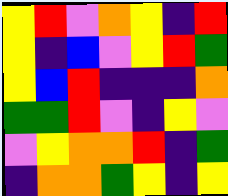[["yellow", "red", "violet", "orange", "yellow", "indigo", "red"], ["yellow", "indigo", "blue", "violet", "yellow", "red", "green"], ["yellow", "blue", "red", "indigo", "indigo", "indigo", "orange"], ["green", "green", "red", "violet", "indigo", "yellow", "violet"], ["violet", "yellow", "orange", "orange", "red", "indigo", "green"], ["indigo", "orange", "orange", "green", "yellow", "indigo", "yellow"]]